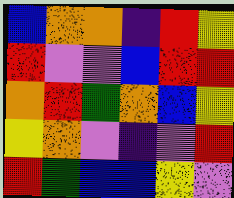[["blue", "orange", "orange", "indigo", "red", "yellow"], ["red", "violet", "violet", "blue", "red", "red"], ["orange", "red", "green", "orange", "blue", "yellow"], ["yellow", "orange", "violet", "indigo", "violet", "red"], ["red", "green", "blue", "blue", "yellow", "violet"]]